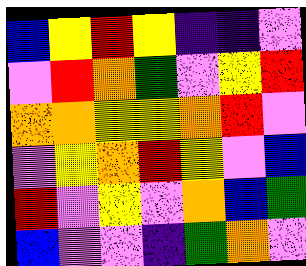[["blue", "yellow", "red", "yellow", "indigo", "indigo", "violet"], ["violet", "red", "orange", "green", "violet", "yellow", "red"], ["orange", "orange", "yellow", "yellow", "orange", "red", "violet"], ["violet", "yellow", "orange", "red", "yellow", "violet", "blue"], ["red", "violet", "yellow", "violet", "orange", "blue", "green"], ["blue", "violet", "violet", "indigo", "green", "orange", "violet"]]